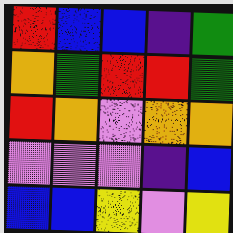[["red", "blue", "blue", "indigo", "green"], ["orange", "green", "red", "red", "green"], ["red", "orange", "violet", "orange", "orange"], ["violet", "violet", "violet", "indigo", "blue"], ["blue", "blue", "yellow", "violet", "yellow"]]